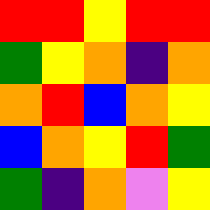[["red", "red", "yellow", "red", "red"], ["green", "yellow", "orange", "indigo", "orange"], ["orange", "red", "blue", "orange", "yellow"], ["blue", "orange", "yellow", "red", "green"], ["green", "indigo", "orange", "violet", "yellow"]]